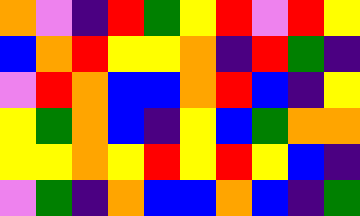[["orange", "violet", "indigo", "red", "green", "yellow", "red", "violet", "red", "yellow"], ["blue", "orange", "red", "yellow", "yellow", "orange", "indigo", "red", "green", "indigo"], ["violet", "red", "orange", "blue", "blue", "orange", "red", "blue", "indigo", "yellow"], ["yellow", "green", "orange", "blue", "indigo", "yellow", "blue", "green", "orange", "orange"], ["yellow", "yellow", "orange", "yellow", "red", "yellow", "red", "yellow", "blue", "indigo"], ["violet", "green", "indigo", "orange", "blue", "blue", "orange", "blue", "indigo", "green"]]